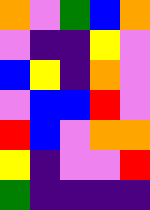[["orange", "violet", "green", "blue", "orange"], ["violet", "indigo", "indigo", "yellow", "violet"], ["blue", "yellow", "indigo", "orange", "violet"], ["violet", "blue", "blue", "red", "violet"], ["red", "blue", "violet", "orange", "orange"], ["yellow", "indigo", "violet", "violet", "red"], ["green", "indigo", "indigo", "indigo", "indigo"]]